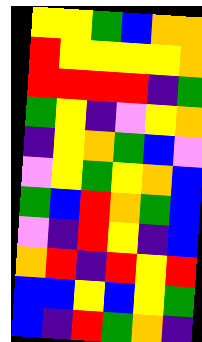[["yellow", "yellow", "green", "blue", "orange", "orange"], ["red", "yellow", "yellow", "yellow", "yellow", "orange"], ["red", "red", "red", "red", "indigo", "green"], ["green", "yellow", "indigo", "violet", "yellow", "orange"], ["indigo", "yellow", "orange", "green", "blue", "violet"], ["violet", "yellow", "green", "yellow", "orange", "blue"], ["green", "blue", "red", "orange", "green", "blue"], ["violet", "indigo", "red", "yellow", "indigo", "blue"], ["orange", "red", "indigo", "red", "yellow", "red"], ["blue", "blue", "yellow", "blue", "yellow", "green"], ["blue", "indigo", "red", "green", "orange", "indigo"]]